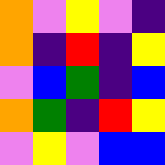[["orange", "violet", "yellow", "violet", "indigo"], ["orange", "indigo", "red", "indigo", "yellow"], ["violet", "blue", "green", "indigo", "blue"], ["orange", "green", "indigo", "red", "yellow"], ["violet", "yellow", "violet", "blue", "blue"]]